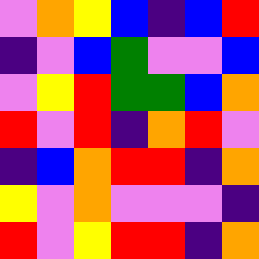[["violet", "orange", "yellow", "blue", "indigo", "blue", "red"], ["indigo", "violet", "blue", "green", "violet", "violet", "blue"], ["violet", "yellow", "red", "green", "green", "blue", "orange"], ["red", "violet", "red", "indigo", "orange", "red", "violet"], ["indigo", "blue", "orange", "red", "red", "indigo", "orange"], ["yellow", "violet", "orange", "violet", "violet", "violet", "indigo"], ["red", "violet", "yellow", "red", "red", "indigo", "orange"]]